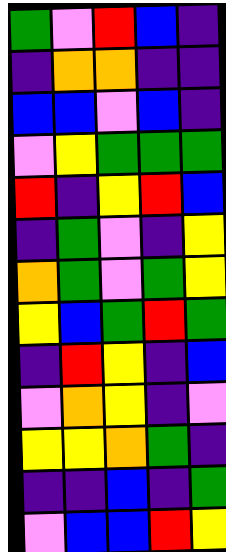[["green", "violet", "red", "blue", "indigo"], ["indigo", "orange", "orange", "indigo", "indigo"], ["blue", "blue", "violet", "blue", "indigo"], ["violet", "yellow", "green", "green", "green"], ["red", "indigo", "yellow", "red", "blue"], ["indigo", "green", "violet", "indigo", "yellow"], ["orange", "green", "violet", "green", "yellow"], ["yellow", "blue", "green", "red", "green"], ["indigo", "red", "yellow", "indigo", "blue"], ["violet", "orange", "yellow", "indigo", "violet"], ["yellow", "yellow", "orange", "green", "indigo"], ["indigo", "indigo", "blue", "indigo", "green"], ["violet", "blue", "blue", "red", "yellow"]]